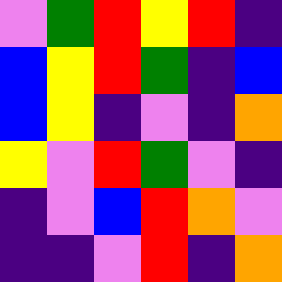[["violet", "green", "red", "yellow", "red", "indigo"], ["blue", "yellow", "red", "green", "indigo", "blue"], ["blue", "yellow", "indigo", "violet", "indigo", "orange"], ["yellow", "violet", "red", "green", "violet", "indigo"], ["indigo", "violet", "blue", "red", "orange", "violet"], ["indigo", "indigo", "violet", "red", "indigo", "orange"]]